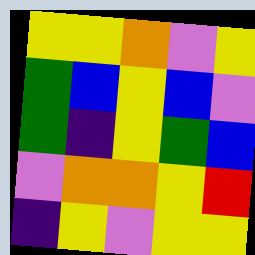[["yellow", "yellow", "orange", "violet", "yellow"], ["green", "blue", "yellow", "blue", "violet"], ["green", "indigo", "yellow", "green", "blue"], ["violet", "orange", "orange", "yellow", "red"], ["indigo", "yellow", "violet", "yellow", "yellow"]]